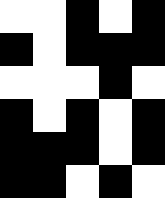[["white", "white", "black", "white", "black"], ["black", "white", "black", "black", "black"], ["white", "white", "white", "black", "white"], ["black", "white", "black", "white", "black"], ["black", "black", "black", "white", "black"], ["black", "black", "white", "black", "white"]]